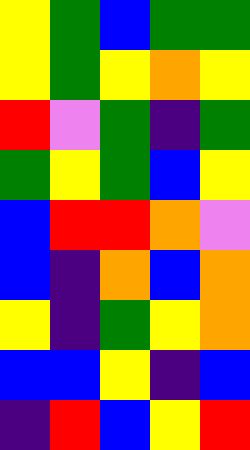[["yellow", "green", "blue", "green", "green"], ["yellow", "green", "yellow", "orange", "yellow"], ["red", "violet", "green", "indigo", "green"], ["green", "yellow", "green", "blue", "yellow"], ["blue", "red", "red", "orange", "violet"], ["blue", "indigo", "orange", "blue", "orange"], ["yellow", "indigo", "green", "yellow", "orange"], ["blue", "blue", "yellow", "indigo", "blue"], ["indigo", "red", "blue", "yellow", "red"]]